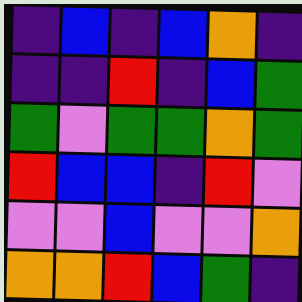[["indigo", "blue", "indigo", "blue", "orange", "indigo"], ["indigo", "indigo", "red", "indigo", "blue", "green"], ["green", "violet", "green", "green", "orange", "green"], ["red", "blue", "blue", "indigo", "red", "violet"], ["violet", "violet", "blue", "violet", "violet", "orange"], ["orange", "orange", "red", "blue", "green", "indigo"]]